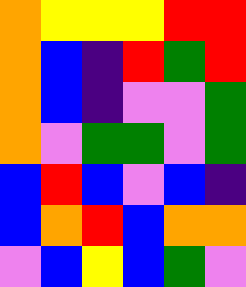[["orange", "yellow", "yellow", "yellow", "red", "red"], ["orange", "blue", "indigo", "red", "green", "red"], ["orange", "blue", "indigo", "violet", "violet", "green"], ["orange", "violet", "green", "green", "violet", "green"], ["blue", "red", "blue", "violet", "blue", "indigo"], ["blue", "orange", "red", "blue", "orange", "orange"], ["violet", "blue", "yellow", "blue", "green", "violet"]]